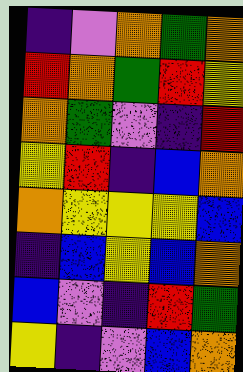[["indigo", "violet", "orange", "green", "orange"], ["red", "orange", "green", "red", "yellow"], ["orange", "green", "violet", "indigo", "red"], ["yellow", "red", "indigo", "blue", "orange"], ["orange", "yellow", "yellow", "yellow", "blue"], ["indigo", "blue", "yellow", "blue", "orange"], ["blue", "violet", "indigo", "red", "green"], ["yellow", "indigo", "violet", "blue", "orange"]]